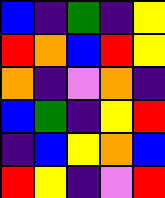[["blue", "indigo", "green", "indigo", "yellow"], ["red", "orange", "blue", "red", "yellow"], ["orange", "indigo", "violet", "orange", "indigo"], ["blue", "green", "indigo", "yellow", "red"], ["indigo", "blue", "yellow", "orange", "blue"], ["red", "yellow", "indigo", "violet", "red"]]